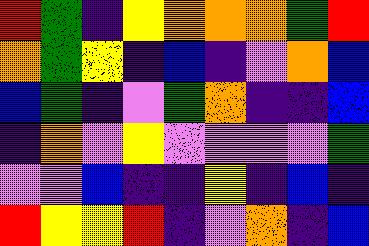[["red", "green", "indigo", "yellow", "orange", "orange", "orange", "green", "red"], ["orange", "green", "yellow", "indigo", "blue", "indigo", "violet", "orange", "blue"], ["blue", "green", "indigo", "violet", "green", "orange", "indigo", "indigo", "blue"], ["indigo", "orange", "violet", "yellow", "violet", "violet", "violet", "violet", "green"], ["violet", "violet", "blue", "indigo", "indigo", "yellow", "indigo", "blue", "indigo"], ["red", "yellow", "yellow", "red", "indigo", "violet", "orange", "indigo", "blue"]]